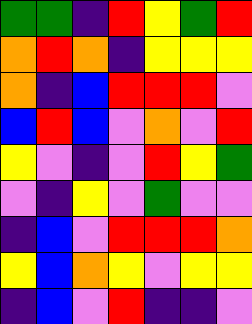[["green", "green", "indigo", "red", "yellow", "green", "red"], ["orange", "red", "orange", "indigo", "yellow", "yellow", "yellow"], ["orange", "indigo", "blue", "red", "red", "red", "violet"], ["blue", "red", "blue", "violet", "orange", "violet", "red"], ["yellow", "violet", "indigo", "violet", "red", "yellow", "green"], ["violet", "indigo", "yellow", "violet", "green", "violet", "violet"], ["indigo", "blue", "violet", "red", "red", "red", "orange"], ["yellow", "blue", "orange", "yellow", "violet", "yellow", "yellow"], ["indigo", "blue", "violet", "red", "indigo", "indigo", "violet"]]